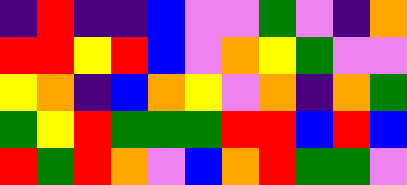[["indigo", "red", "indigo", "indigo", "blue", "violet", "violet", "green", "violet", "indigo", "orange"], ["red", "red", "yellow", "red", "blue", "violet", "orange", "yellow", "green", "violet", "violet"], ["yellow", "orange", "indigo", "blue", "orange", "yellow", "violet", "orange", "indigo", "orange", "green"], ["green", "yellow", "red", "green", "green", "green", "red", "red", "blue", "red", "blue"], ["red", "green", "red", "orange", "violet", "blue", "orange", "red", "green", "green", "violet"]]